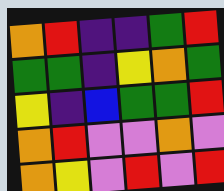[["orange", "red", "indigo", "indigo", "green", "red"], ["green", "green", "indigo", "yellow", "orange", "green"], ["yellow", "indigo", "blue", "green", "green", "red"], ["orange", "red", "violet", "violet", "orange", "violet"], ["orange", "yellow", "violet", "red", "violet", "red"]]